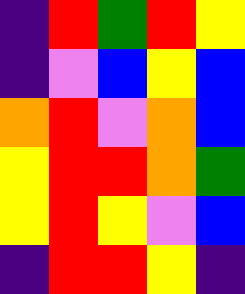[["indigo", "red", "green", "red", "yellow"], ["indigo", "violet", "blue", "yellow", "blue"], ["orange", "red", "violet", "orange", "blue"], ["yellow", "red", "red", "orange", "green"], ["yellow", "red", "yellow", "violet", "blue"], ["indigo", "red", "red", "yellow", "indigo"]]